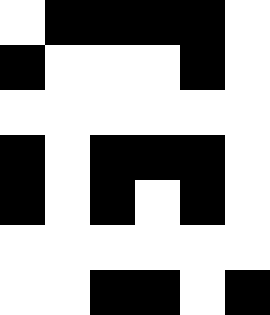[["white", "black", "black", "black", "black", "white"], ["black", "white", "white", "white", "black", "white"], ["white", "white", "white", "white", "white", "white"], ["black", "white", "black", "black", "black", "white"], ["black", "white", "black", "white", "black", "white"], ["white", "white", "white", "white", "white", "white"], ["white", "white", "black", "black", "white", "black"]]